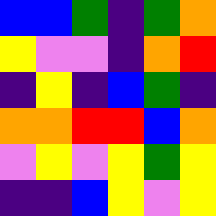[["blue", "blue", "green", "indigo", "green", "orange"], ["yellow", "violet", "violet", "indigo", "orange", "red"], ["indigo", "yellow", "indigo", "blue", "green", "indigo"], ["orange", "orange", "red", "red", "blue", "orange"], ["violet", "yellow", "violet", "yellow", "green", "yellow"], ["indigo", "indigo", "blue", "yellow", "violet", "yellow"]]